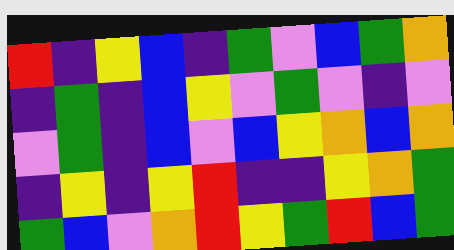[["red", "indigo", "yellow", "blue", "indigo", "green", "violet", "blue", "green", "orange"], ["indigo", "green", "indigo", "blue", "yellow", "violet", "green", "violet", "indigo", "violet"], ["violet", "green", "indigo", "blue", "violet", "blue", "yellow", "orange", "blue", "orange"], ["indigo", "yellow", "indigo", "yellow", "red", "indigo", "indigo", "yellow", "orange", "green"], ["green", "blue", "violet", "orange", "red", "yellow", "green", "red", "blue", "green"]]